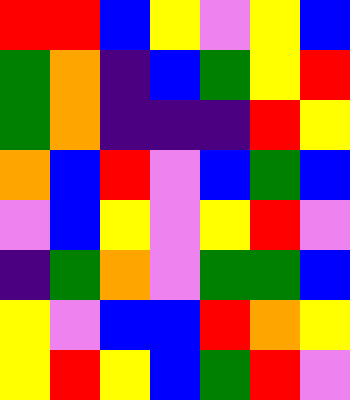[["red", "red", "blue", "yellow", "violet", "yellow", "blue"], ["green", "orange", "indigo", "blue", "green", "yellow", "red"], ["green", "orange", "indigo", "indigo", "indigo", "red", "yellow"], ["orange", "blue", "red", "violet", "blue", "green", "blue"], ["violet", "blue", "yellow", "violet", "yellow", "red", "violet"], ["indigo", "green", "orange", "violet", "green", "green", "blue"], ["yellow", "violet", "blue", "blue", "red", "orange", "yellow"], ["yellow", "red", "yellow", "blue", "green", "red", "violet"]]